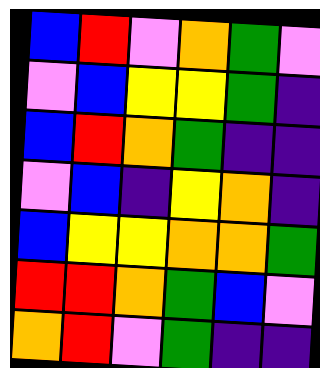[["blue", "red", "violet", "orange", "green", "violet"], ["violet", "blue", "yellow", "yellow", "green", "indigo"], ["blue", "red", "orange", "green", "indigo", "indigo"], ["violet", "blue", "indigo", "yellow", "orange", "indigo"], ["blue", "yellow", "yellow", "orange", "orange", "green"], ["red", "red", "orange", "green", "blue", "violet"], ["orange", "red", "violet", "green", "indigo", "indigo"]]